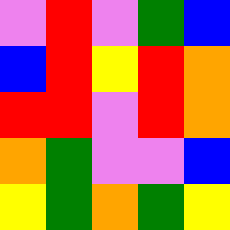[["violet", "red", "violet", "green", "blue"], ["blue", "red", "yellow", "red", "orange"], ["red", "red", "violet", "red", "orange"], ["orange", "green", "violet", "violet", "blue"], ["yellow", "green", "orange", "green", "yellow"]]